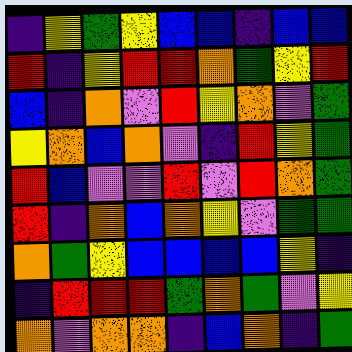[["indigo", "yellow", "green", "yellow", "blue", "blue", "indigo", "blue", "blue"], ["red", "indigo", "yellow", "red", "red", "orange", "green", "yellow", "red"], ["blue", "indigo", "orange", "violet", "red", "yellow", "orange", "violet", "green"], ["yellow", "orange", "blue", "orange", "violet", "indigo", "red", "yellow", "green"], ["red", "blue", "violet", "violet", "red", "violet", "red", "orange", "green"], ["red", "indigo", "orange", "blue", "orange", "yellow", "violet", "green", "green"], ["orange", "green", "yellow", "blue", "blue", "blue", "blue", "yellow", "indigo"], ["indigo", "red", "red", "red", "green", "orange", "green", "violet", "yellow"], ["orange", "violet", "orange", "orange", "indigo", "blue", "orange", "indigo", "green"]]